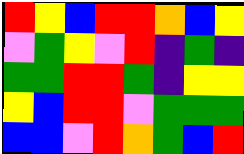[["red", "yellow", "blue", "red", "red", "orange", "blue", "yellow"], ["violet", "green", "yellow", "violet", "red", "indigo", "green", "indigo"], ["green", "green", "red", "red", "green", "indigo", "yellow", "yellow"], ["yellow", "blue", "red", "red", "violet", "green", "green", "green"], ["blue", "blue", "violet", "red", "orange", "green", "blue", "red"]]